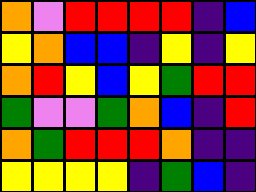[["orange", "violet", "red", "red", "red", "red", "indigo", "blue"], ["yellow", "orange", "blue", "blue", "indigo", "yellow", "indigo", "yellow"], ["orange", "red", "yellow", "blue", "yellow", "green", "red", "red"], ["green", "violet", "violet", "green", "orange", "blue", "indigo", "red"], ["orange", "green", "red", "red", "red", "orange", "indigo", "indigo"], ["yellow", "yellow", "yellow", "yellow", "indigo", "green", "blue", "indigo"]]